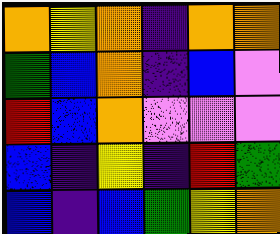[["orange", "yellow", "orange", "indigo", "orange", "orange"], ["green", "blue", "orange", "indigo", "blue", "violet"], ["red", "blue", "orange", "violet", "violet", "violet"], ["blue", "indigo", "yellow", "indigo", "red", "green"], ["blue", "indigo", "blue", "green", "yellow", "orange"]]